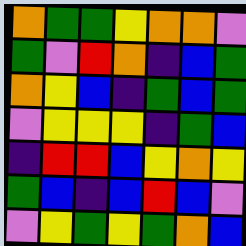[["orange", "green", "green", "yellow", "orange", "orange", "violet"], ["green", "violet", "red", "orange", "indigo", "blue", "green"], ["orange", "yellow", "blue", "indigo", "green", "blue", "green"], ["violet", "yellow", "yellow", "yellow", "indigo", "green", "blue"], ["indigo", "red", "red", "blue", "yellow", "orange", "yellow"], ["green", "blue", "indigo", "blue", "red", "blue", "violet"], ["violet", "yellow", "green", "yellow", "green", "orange", "blue"]]